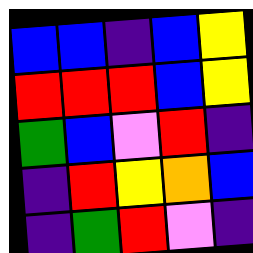[["blue", "blue", "indigo", "blue", "yellow"], ["red", "red", "red", "blue", "yellow"], ["green", "blue", "violet", "red", "indigo"], ["indigo", "red", "yellow", "orange", "blue"], ["indigo", "green", "red", "violet", "indigo"]]